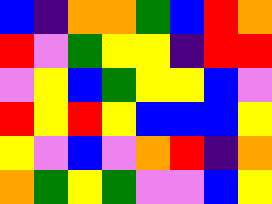[["blue", "indigo", "orange", "orange", "green", "blue", "red", "orange"], ["red", "violet", "green", "yellow", "yellow", "indigo", "red", "red"], ["violet", "yellow", "blue", "green", "yellow", "yellow", "blue", "violet"], ["red", "yellow", "red", "yellow", "blue", "blue", "blue", "yellow"], ["yellow", "violet", "blue", "violet", "orange", "red", "indigo", "orange"], ["orange", "green", "yellow", "green", "violet", "violet", "blue", "yellow"]]